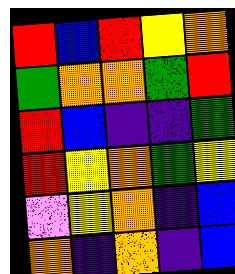[["red", "blue", "red", "yellow", "orange"], ["green", "orange", "orange", "green", "red"], ["red", "blue", "indigo", "indigo", "green"], ["red", "yellow", "orange", "green", "yellow"], ["violet", "yellow", "orange", "indigo", "blue"], ["orange", "indigo", "orange", "indigo", "blue"]]